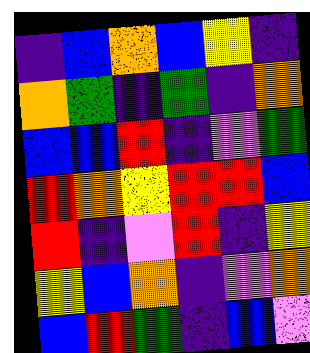[["indigo", "blue", "orange", "blue", "yellow", "indigo"], ["orange", "green", "indigo", "green", "indigo", "orange"], ["blue", "blue", "red", "indigo", "violet", "green"], ["red", "orange", "yellow", "red", "red", "blue"], ["red", "indigo", "violet", "red", "indigo", "yellow"], ["yellow", "blue", "orange", "indigo", "violet", "orange"], ["blue", "red", "green", "indigo", "blue", "violet"]]